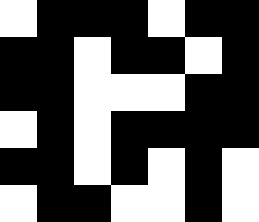[["white", "black", "black", "black", "white", "black", "black"], ["black", "black", "white", "black", "black", "white", "black"], ["black", "black", "white", "white", "white", "black", "black"], ["white", "black", "white", "black", "black", "black", "black"], ["black", "black", "white", "black", "white", "black", "white"], ["white", "black", "black", "white", "white", "black", "white"]]